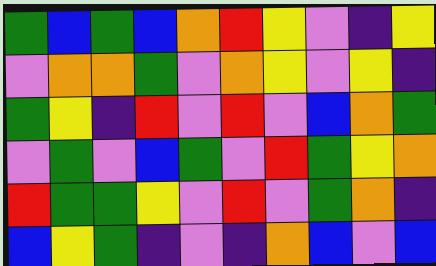[["green", "blue", "green", "blue", "orange", "red", "yellow", "violet", "indigo", "yellow"], ["violet", "orange", "orange", "green", "violet", "orange", "yellow", "violet", "yellow", "indigo"], ["green", "yellow", "indigo", "red", "violet", "red", "violet", "blue", "orange", "green"], ["violet", "green", "violet", "blue", "green", "violet", "red", "green", "yellow", "orange"], ["red", "green", "green", "yellow", "violet", "red", "violet", "green", "orange", "indigo"], ["blue", "yellow", "green", "indigo", "violet", "indigo", "orange", "blue", "violet", "blue"]]